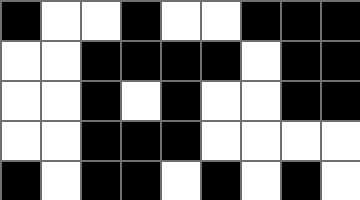[["black", "white", "white", "black", "white", "white", "black", "black", "black"], ["white", "white", "black", "black", "black", "black", "white", "black", "black"], ["white", "white", "black", "white", "black", "white", "white", "black", "black"], ["white", "white", "black", "black", "black", "white", "white", "white", "white"], ["black", "white", "black", "black", "white", "black", "white", "black", "white"]]